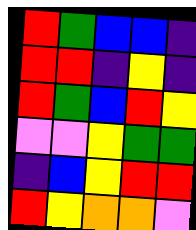[["red", "green", "blue", "blue", "indigo"], ["red", "red", "indigo", "yellow", "indigo"], ["red", "green", "blue", "red", "yellow"], ["violet", "violet", "yellow", "green", "green"], ["indigo", "blue", "yellow", "red", "red"], ["red", "yellow", "orange", "orange", "violet"]]